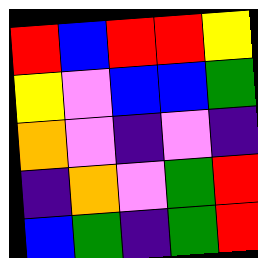[["red", "blue", "red", "red", "yellow"], ["yellow", "violet", "blue", "blue", "green"], ["orange", "violet", "indigo", "violet", "indigo"], ["indigo", "orange", "violet", "green", "red"], ["blue", "green", "indigo", "green", "red"]]